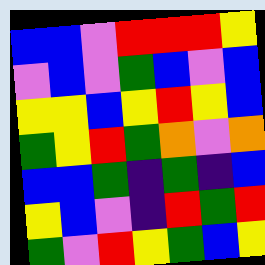[["blue", "blue", "violet", "red", "red", "red", "yellow"], ["violet", "blue", "violet", "green", "blue", "violet", "blue"], ["yellow", "yellow", "blue", "yellow", "red", "yellow", "blue"], ["green", "yellow", "red", "green", "orange", "violet", "orange"], ["blue", "blue", "green", "indigo", "green", "indigo", "blue"], ["yellow", "blue", "violet", "indigo", "red", "green", "red"], ["green", "violet", "red", "yellow", "green", "blue", "yellow"]]